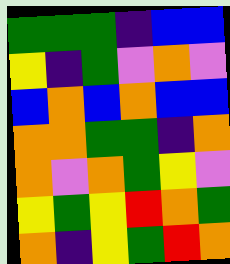[["green", "green", "green", "indigo", "blue", "blue"], ["yellow", "indigo", "green", "violet", "orange", "violet"], ["blue", "orange", "blue", "orange", "blue", "blue"], ["orange", "orange", "green", "green", "indigo", "orange"], ["orange", "violet", "orange", "green", "yellow", "violet"], ["yellow", "green", "yellow", "red", "orange", "green"], ["orange", "indigo", "yellow", "green", "red", "orange"]]